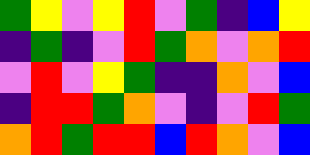[["green", "yellow", "violet", "yellow", "red", "violet", "green", "indigo", "blue", "yellow"], ["indigo", "green", "indigo", "violet", "red", "green", "orange", "violet", "orange", "red"], ["violet", "red", "violet", "yellow", "green", "indigo", "indigo", "orange", "violet", "blue"], ["indigo", "red", "red", "green", "orange", "violet", "indigo", "violet", "red", "green"], ["orange", "red", "green", "red", "red", "blue", "red", "orange", "violet", "blue"]]